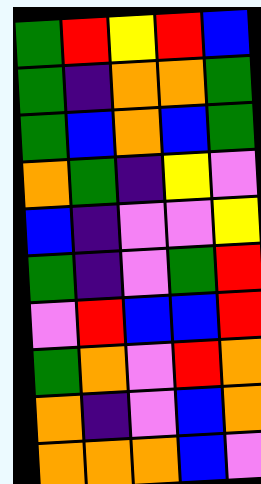[["green", "red", "yellow", "red", "blue"], ["green", "indigo", "orange", "orange", "green"], ["green", "blue", "orange", "blue", "green"], ["orange", "green", "indigo", "yellow", "violet"], ["blue", "indigo", "violet", "violet", "yellow"], ["green", "indigo", "violet", "green", "red"], ["violet", "red", "blue", "blue", "red"], ["green", "orange", "violet", "red", "orange"], ["orange", "indigo", "violet", "blue", "orange"], ["orange", "orange", "orange", "blue", "violet"]]